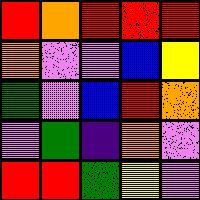[["red", "orange", "red", "red", "red"], ["orange", "violet", "violet", "blue", "yellow"], ["green", "violet", "blue", "red", "orange"], ["violet", "green", "indigo", "orange", "violet"], ["red", "red", "green", "yellow", "violet"]]